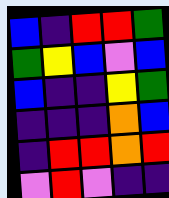[["blue", "indigo", "red", "red", "green"], ["green", "yellow", "blue", "violet", "blue"], ["blue", "indigo", "indigo", "yellow", "green"], ["indigo", "indigo", "indigo", "orange", "blue"], ["indigo", "red", "red", "orange", "red"], ["violet", "red", "violet", "indigo", "indigo"]]